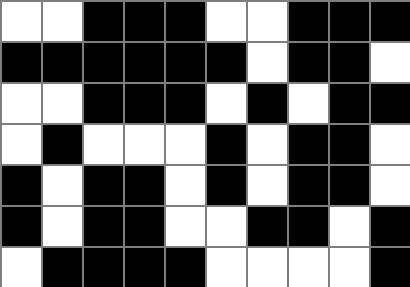[["white", "white", "black", "black", "black", "white", "white", "black", "black", "black"], ["black", "black", "black", "black", "black", "black", "white", "black", "black", "white"], ["white", "white", "black", "black", "black", "white", "black", "white", "black", "black"], ["white", "black", "white", "white", "white", "black", "white", "black", "black", "white"], ["black", "white", "black", "black", "white", "black", "white", "black", "black", "white"], ["black", "white", "black", "black", "white", "white", "black", "black", "white", "black"], ["white", "black", "black", "black", "black", "white", "white", "white", "white", "black"]]